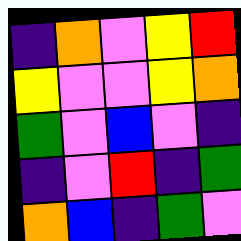[["indigo", "orange", "violet", "yellow", "red"], ["yellow", "violet", "violet", "yellow", "orange"], ["green", "violet", "blue", "violet", "indigo"], ["indigo", "violet", "red", "indigo", "green"], ["orange", "blue", "indigo", "green", "violet"]]